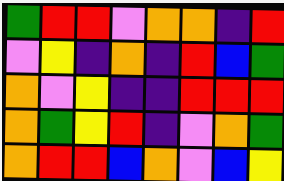[["green", "red", "red", "violet", "orange", "orange", "indigo", "red"], ["violet", "yellow", "indigo", "orange", "indigo", "red", "blue", "green"], ["orange", "violet", "yellow", "indigo", "indigo", "red", "red", "red"], ["orange", "green", "yellow", "red", "indigo", "violet", "orange", "green"], ["orange", "red", "red", "blue", "orange", "violet", "blue", "yellow"]]